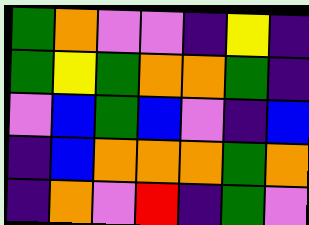[["green", "orange", "violet", "violet", "indigo", "yellow", "indigo"], ["green", "yellow", "green", "orange", "orange", "green", "indigo"], ["violet", "blue", "green", "blue", "violet", "indigo", "blue"], ["indigo", "blue", "orange", "orange", "orange", "green", "orange"], ["indigo", "orange", "violet", "red", "indigo", "green", "violet"]]